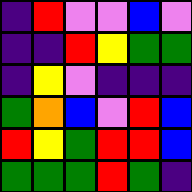[["indigo", "red", "violet", "violet", "blue", "violet"], ["indigo", "indigo", "red", "yellow", "green", "green"], ["indigo", "yellow", "violet", "indigo", "indigo", "indigo"], ["green", "orange", "blue", "violet", "red", "blue"], ["red", "yellow", "green", "red", "red", "blue"], ["green", "green", "green", "red", "green", "indigo"]]